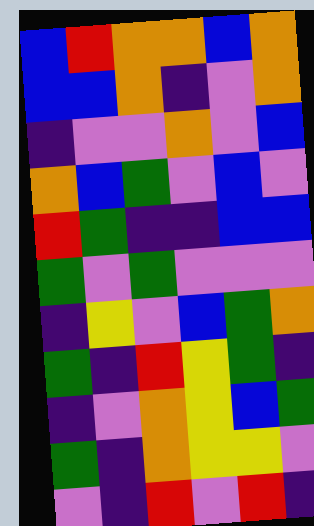[["blue", "red", "orange", "orange", "blue", "orange"], ["blue", "blue", "orange", "indigo", "violet", "orange"], ["indigo", "violet", "violet", "orange", "violet", "blue"], ["orange", "blue", "green", "violet", "blue", "violet"], ["red", "green", "indigo", "indigo", "blue", "blue"], ["green", "violet", "green", "violet", "violet", "violet"], ["indigo", "yellow", "violet", "blue", "green", "orange"], ["green", "indigo", "red", "yellow", "green", "indigo"], ["indigo", "violet", "orange", "yellow", "blue", "green"], ["green", "indigo", "orange", "yellow", "yellow", "violet"], ["violet", "indigo", "red", "violet", "red", "indigo"]]